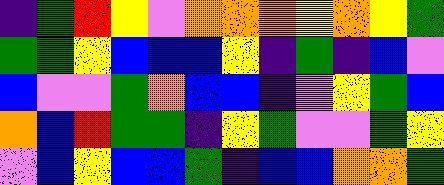[["indigo", "green", "red", "yellow", "violet", "orange", "orange", "orange", "yellow", "orange", "yellow", "green"], ["green", "green", "yellow", "blue", "blue", "blue", "yellow", "indigo", "green", "indigo", "blue", "violet"], ["blue", "violet", "violet", "green", "orange", "blue", "blue", "indigo", "violet", "yellow", "green", "blue"], ["orange", "blue", "red", "green", "green", "indigo", "yellow", "green", "violet", "violet", "green", "yellow"], ["violet", "blue", "yellow", "blue", "blue", "green", "indigo", "blue", "blue", "orange", "orange", "green"]]